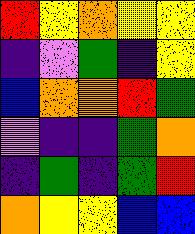[["red", "yellow", "orange", "yellow", "yellow"], ["indigo", "violet", "green", "indigo", "yellow"], ["blue", "orange", "orange", "red", "green"], ["violet", "indigo", "indigo", "green", "orange"], ["indigo", "green", "indigo", "green", "red"], ["orange", "yellow", "yellow", "blue", "blue"]]